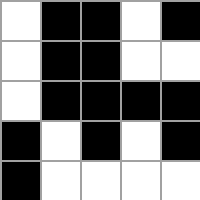[["white", "black", "black", "white", "black"], ["white", "black", "black", "white", "white"], ["white", "black", "black", "black", "black"], ["black", "white", "black", "white", "black"], ["black", "white", "white", "white", "white"]]